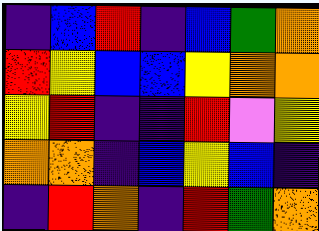[["indigo", "blue", "red", "indigo", "blue", "green", "orange"], ["red", "yellow", "blue", "blue", "yellow", "orange", "orange"], ["yellow", "red", "indigo", "indigo", "red", "violet", "yellow"], ["orange", "orange", "indigo", "blue", "yellow", "blue", "indigo"], ["indigo", "red", "orange", "indigo", "red", "green", "orange"]]